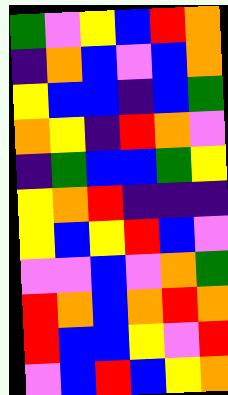[["green", "violet", "yellow", "blue", "red", "orange"], ["indigo", "orange", "blue", "violet", "blue", "orange"], ["yellow", "blue", "blue", "indigo", "blue", "green"], ["orange", "yellow", "indigo", "red", "orange", "violet"], ["indigo", "green", "blue", "blue", "green", "yellow"], ["yellow", "orange", "red", "indigo", "indigo", "indigo"], ["yellow", "blue", "yellow", "red", "blue", "violet"], ["violet", "violet", "blue", "violet", "orange", "green"], ["red", "orange", "blue", "orange", "red", "orange"], ["red", "blue", "blue", "yellow", "violet", "red"], ["violet", "blue", "red", "blue", "yellow", "orange"]]